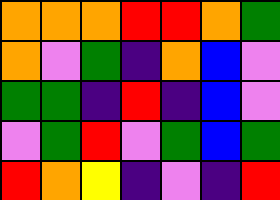[["orange", "orange", "orange", "red", "red", "orange", "green"], ["orange", "violet", "green", "indigo", "orange", "blue", "violet"], ["green", "green", "indigo", "red", "indigo", "blue", "violet"], ["violet", "green", "red", "violet", "green", "blue", "green"], ["red", "orange", "yellow", "indigo", "violet", "indigo", "red"]]